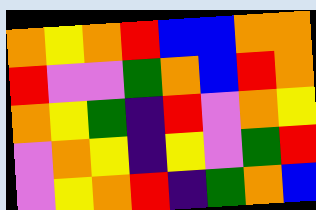[["orange", "yellow", "orange", "red", "blue", "blue", "orange", "orange"], ["red", "violet", "violet", "green", "orange", "blue", "red", "orange"], ["orange", "yellow", "green", "indigo", "red", "violet", "orange", "yellow"], ["violet", "orange", "yellow", "indigo", "yellow", "violet", "green", "red"], ["violet", "yellow", "orange", "red", "indigo", "green", "orange", "blue"]]